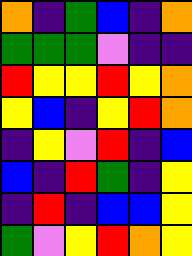[["orange", "indigo", "green", "blue", "indigo", "orange"], ["green", "green", "green", "violet", "indigo", "indigo"], ["red", "yellow", "yellow", "red", "yellow", "orange"], ["yellow", "blue", "indigo", "yellow", "red", "orange"], ["indigo", "yellow", "violet", "red", "indigo", "blue"], ["blue", "indigo", "red", "green", "indigo", "yellow"], ["indigo", "red", "indigo", "blue", "blue", "yellow"], ["green", "violet", "yellow", "red", "orange", "yellow"]]